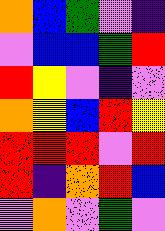[["orange", "blue", "green", "violet", "indigo"], ["violet", "blue", "blue", "green", "red"], ["red", "yellow", "violet", "indigo", "violet"], ["orange", "yellow", "blue", "red", "yellow"], ["red", "red", "red", "violet", "red"], ["red", "indigo", "orange", "red", "blue"], ["violet", "orange", "violet", "green", "violet"]]